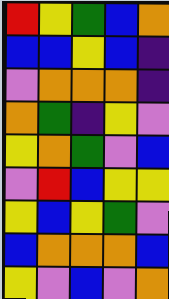[["red", "yellow", "green", "blue", "orange"], ["blue", "blue", "yellow", "blue", "indigo"], ["violet", "orange", "orange", "orange", "indigo"], ["orange", "green", "indigo", "yellow", "violet"], ["yellow", "orange", "green", "violet", "blue"], ["violet", "red", "blue", "yellow", "yellow"], ["yellow", "blue", "yellow", "green", "violet"], ["blue", "orange", "orange", "orange", "blue"], ["yellow", "violet", "blue", "violet", "orange"]]